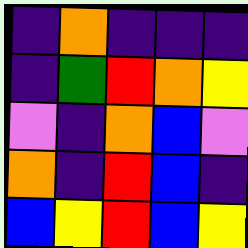[["indigo", "orange", "indigo", "indigo", "indigo"], ["indigo", "green", "red", "orange", "yellow"], ["violet", "indigo", "orange", "blue", "violet"], ["orange", "indigo", "red", "blue", "indigo"], ["blue", "yellow", "red", "blue", "yellow"]]